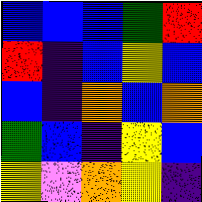[["blue", "blue", "blue", "green", "red"], ["red", "indigo", "blue", "yellow", "blue"], ["blue", "indigo", "orange", "blue", "orange"], ["green", "blue", "indigo", "yellow", "blue"], ["yellow", "violet", "orange", "yellow", "indigo"]]